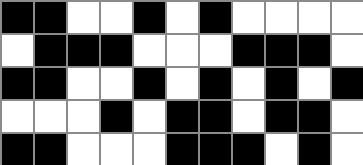[["black", "black", "white", "white", "black", "white", "black", "white", "white", "white", "white"], ["white", "black", "black", "black", "white", "white", "white", "black", "black", "black", "white"], ["black", "black", "white", "white", "black", "white", "black", "white", "black", "white", "black"], ["white", "white", "white", "black", "white", "black", "black", "white", "black", "black", "white"], ["black", "black", "white", "white", "white", "black", "black", "black", "white", "black", "white"]]